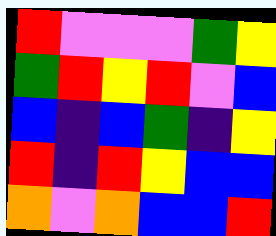[["red", "violet", "violet", "violet", "green", "yellow"], ["green", "red", "yellow", "red", "violet", "blue"], ["blue", "indigo", "blue", "green", "indigo", "yellow"], ["red", "indigo", "red", "yellow", "blue", "blue"], ["orange", "violet", "orange", "blue", "blue", "red"]]